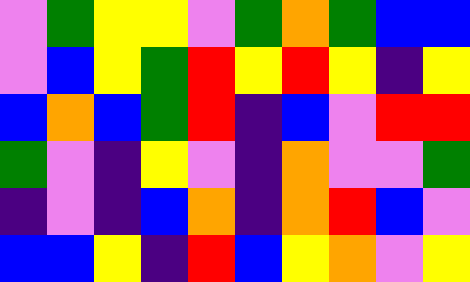[["violet", "green", "yellow", "yellow", "violet", "green", "orange", "green", "blue", "blue"], ["violet", "blue", "yellow", "green", "red", "yellow", "red", "yellow", "indigo", "yellow"], ["blue", "orange", "blue", "green", "red", "indigo", "blue", "violet", "red", "red"], ["green", "violet", "indigo", "yellow", "violet", "indigo", "orange", "violet", "violet", "green"], ["indigo", "violet", "indigo", "blue", "orange", "indigo", "orange", "red", "blue", "violet"], ["blue", "blue", "yellow", "indigo", "red", "blue", "yellow", "orange", "violet", "yellow"]]